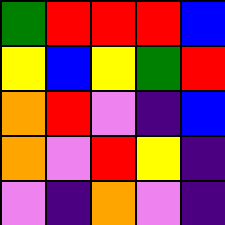[["green", "red", "red", "red", "blue"], ["yellow", "blue", "yellow", "green", "red"], ["orange", "red", "violet", "indigo", "blue"], ["orange", "violet", "red", "yellow", "indigo"], ["violet", "indigo", "orange", "violet", "indigo"]]